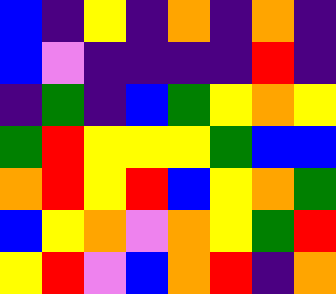[["blue", "indigo", "yellow", "indigo", "orange", "indigo", "orange", "indigo"], ["blue", "violet", "indigo", "indigo", "indigo", "indigo", "red", "indigo"], ["indigo", "green", "indigo", "blue", "green", "yellow", "orange", "yellow"], ["green", "red", "yellow", "yellow", "yellow", "green", "blue", "blue"], ["orange", "red", "yellow", "red", "blue", "yellow", "orange", "green"], ["blue", "yellow", "orange", "violet", "orange", "yellow", "green", "red"], ["yellow", "red", "violet", "blue", "orange", "red", "indigo", "orange"]]